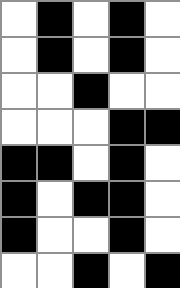[["white", "black", "white", "black", "white"], ["white", "black", "white", "black", "white"], ["white", "white", "black", "white", "white"], ["white", "white", "white", "black", "black"], ["black", "black", "white", "black", "white"], ["black", "white", "black", "black", "white"], ["black", "white", "white", "black", "white"], ["white", "white", "black", "white", "black"]]